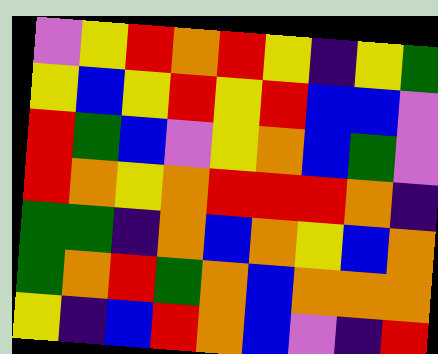[["violet", "yellow", "red", "orange", "red", "yellow", "indigo", "yellow", "green"], ["yellow", "blue", "yellow", "red", "yellow", "red", "blue", "blue", "violet"], ["red", "green", "blue", "violet", "yellow", "orange", "blue", "green", "violet"], ["red", "orange", "yellow", "orange", "red", "red", "red", "orange", "indigo"], ["green", "green", "indigo", "orange", "blue", "orange", "yellow", "blue", "orange"], ["green", "orange", "red", "green", "orange", "blue", "orange", "orange", "orange"], ["yellow", "indigo", "blue", "red", "orange", "blue", "violet", "indigo", "red"]]